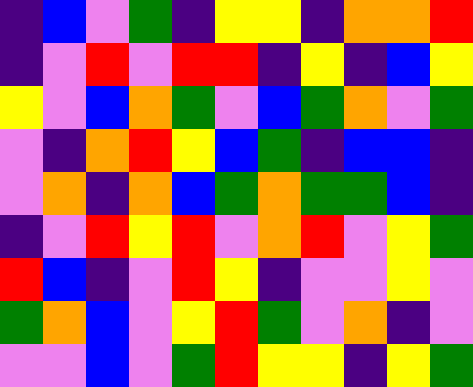[["indigo", "blue", "violet", "green", "indigo", "yellow", "yellow", "indigo", "orange", "orange", "red"], ["indigo", "violet", "red", "violet", "red", "red", "indigo", "yellow", "indigo", "blue", "yellow"], ["yellow", "violet", "blue", "orange", "green", "violet", "blue", "green", "orange", "violet", "green"], ["violet", "indigo", "orange", "red", "yellow", "blue", "green", "indigo", "blue", "blue", "indigo"], ["violet", "orange", "indigo", "orange", "blue", "green", "orange", "green", "green", "blue", "indigo"], ["indigo", "violet", "red", "yellow", "red", "violet", "orange", "red", "violet", "yellow", "green"], ["red", "blue", "indigo", "violet", "red", "yellow", "indigo", "violet", "violet", "yellow", "violet"], ["green", "orange", "blue", "violet", "yellow", "red", "green", "violet", "orange", "indigo", "violet"], ["violet", "violet", "blue", "violet", "green", "red", "yellow", "yellow", "indigo", "yellow", "green"]]